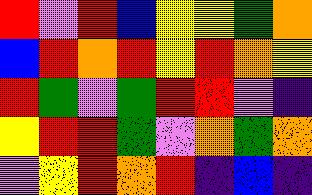[["red", "violet", "red", "blue", "yellow", "yellow", "green", "orange"], ["blue", "red", "orange", "red", "yellow", "red", "orange", "yellow"], ["red", "green", "violet", "green", "red", "red", "violet", "indigo"], ["yellow", "red", "red", "green", "violet", "orange", "green", "orange"], ["violet", "yellow", "red", "orange", "red", "indigo", "blue", "indigo"]]